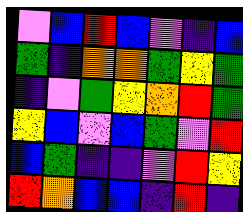[["violet", "blue", "red", "blue", "violet", "indigo", "blue"], ["green", "indigo", "orange", "orange", "green", "yellow", "green"], ["indigo", "violet", "green", "yellow", "orange", "red", "green"], ["yellow", "blue", "violet", "blue", "green", "violet", "red"], ["blue", "green", "indigo", "indigo", "violet", "red", "yellow"], ["red", "orange", "blue", "blue", "indigo", "red", "indigo"]]